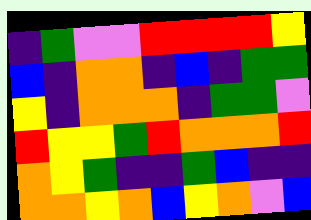[["indigo", "green", "violet", "violet", "red", "red", "red", "red", "yellow"], ["blue", "indigo", "orange", "orange", "indigo", "blue", "indigo", "green", "green"], ["yellow", "indigo", "orange", "orange", "orange", "indigo", "green", "green", "violet"], ["red", "yellow", "yellow", "green", "red", "orange", "orange", "orange", "red"], ["orange", "yellow", "green", "indigo", "indigo", "green", "blue", "indigo", "indigo"], ["orange", "orange", "yellow", "orange", "blue", "yellow", "orange", "violet", "blue"]]